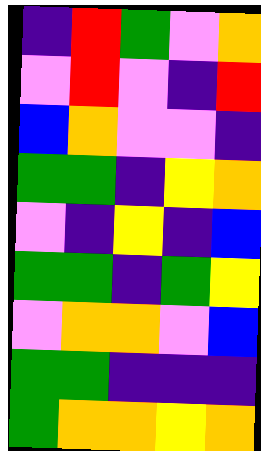[["indigo", "red", "green", "violet", "orange"], ["violet", "red", "violet", "indigo", "red"], ["blue", "orange", "violet", "violet", "indigo"], ["green", "green", "indigo", "yellow", "orange"], ["violet", "indigo", "yellow", "indigo", "blue"], ["green", "green", "indigo", "green", "yellow"], ["violet", "orange", "orange", "violet", "blue"], ["green", "green", "indigo", "indigo", "indigo"], ["green", "orange", "orange", "yellow", "orange"]]